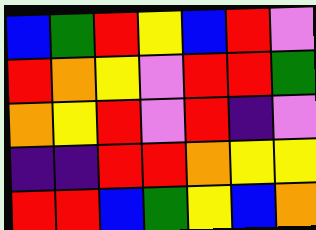[["blue", "green", "red", "yellow", "blue", "red", "violet"], ["red", "orange", "yellow", "violet", "red", "red", "green"], ["orange", "yellow", "red", "violet", "red", "indigo", "violet"], ["indigo", "indigo", "red", "red", "orange", "yellow", "yellow"], ["red", "red", "blue", "green", "yellow", "blue", "orange"]]